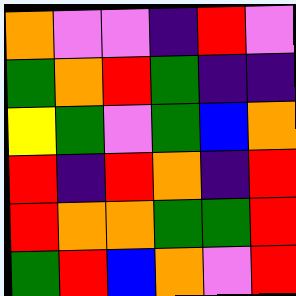[["orange", "violet", "violet", "indigo", "red", "violet"], ["green", "orange", "red", "green", "indigo", "indigo"], ["yellow", "green", "violet", "green", "blue", "orange"], ["red", "indigo", "red", "orange", "indigo", "red"], ["red", "orange", "orange", "green", "green", "red"], ["green", "red", "blue", "orange", "violet", "red"]]